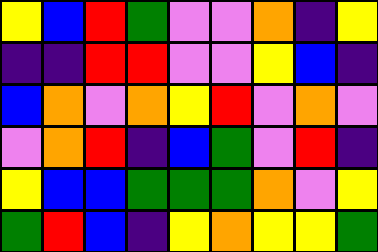[["yellow", "blue", "red", "green", "violet", "violet", "orange", "indigo", "yellow"], ["indigo", "indigo", "red", "red", "violet", "violet", "yellow", "blue", "indigo"], ["blue", "orange", "violet", "orange", "yellow", "red", "violet", "orange", "violet"], ["violet", "orange", "red", "indigo", "blue", "green", "violet", "red", "indigo"], ["yellow", "blue", "blue", "green", "green", "green", "orange", "violet", "yellow"], ["green", "red", "blue", "indigo", "yellow", "orange", "yellow", "yellow", "green"]]